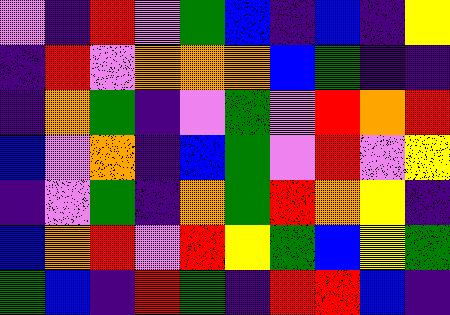[["violet", "indigo", "red", "violet", "green", "blue", "indigo", "blue", "indigo", "yellow"], ["indigo", "red", "violet", "orange", "orange", "orange", "blue", "green", "indigo", "indigo"], ["indigo", "orange", "green", "indigo", "violet", "green", "violet", "red", "orange", "red"], ["blue", "violet", "orange", "indigo", "blue", "green", "violet", "red", "violet", "yellow"], ["indigo", "violet", "green", "indigo", "orange", "green", "red", "orange", "yellow", "indigo"], ["blue", "orange", "red", "violet", "red", "yellow", "green", "blue", "yellow", "green"], ["green", "blue", "indigo", "red", "green", "indigo", "red", "red", "blue", "indigo"]]